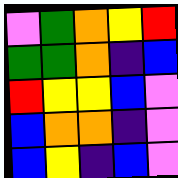[["violet", "green", "orange", "yellow", "red"], ["green", "green", "orange", "indigo", "blue"], ["red", "yellow", "yellow", "blue", "violet"], ["blue", "orange", "orange", "indigo", "violet"], ["blue", "yellow", "indigo", "blue", "violet"]]